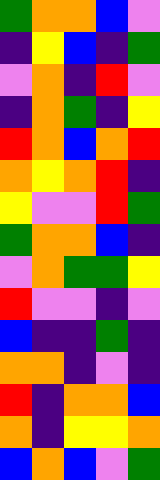[["green", "orange", "orange", "blue", "violet"], ["indigo", "yellow", "blue", "indigo", "green"], ["violet", "orange", "indigo", "red", "violet"], ["indigo", "orange", "green", "indigo", "yellow"], ["red", "orange", "blue", "orange", "red"], ["orange", "yellow", "orange", "red", "indigo"], ["yellow", "violet", "violet", "red", "green"], ["green", "orange", "orange", "blue", "indigo"], ["violet", "orange", "green", "green", "yellow"], ["red", "violet", "violet", "indigo", "violet"], ["blue", "indigo", "indigo", "green", "indigo"], ["orange", "orange", "indigo", "violet", "indigo"], ["red", "indigo", "orange", "orange", "blue"], ["orange", "indigo", "yellow", "yellow", "orange"], ["blue", "orange", "blue", "violet", "green"]]